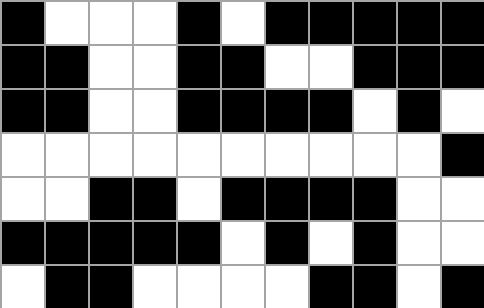[["black", "white", "white", "white", "black", "white", "black", "black", "black", "black", "black"], ["black", "black", "white", "white", "black", "black", "white", "white", "black", "black", "black"], ["black", "black", "white", "white", "black", "black", "black", "black", "white", "black", "white"], ["white", "white", "white", "white", "white", "white", "white", "white", "white", "white", "black"], ["white", "white", "black", "black", "white", "black", "black", "black", "black", "white", "white"], ["black", "black", "black", "black", "black", "white", "black", "white", "black", "white", "white"], ["white", "black", "black", "white", "white", "white", "white", "black", "black", "white", "black"]]